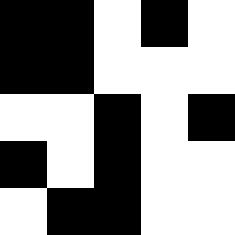[["black", "black", "white", "black", "white"], ["black", "black", "white", "white", "white"], ["white", "white", "black", "white", "black"], ["black", "white", "black", "white", "white"], ["white", "black", "black", "white", "white"]]